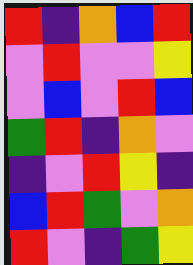[["red", "indigo", "orange", "blue", "red"], ["violet", "red", "violet", "violet", "yellow"], ["violet", "blue", "violet", "red", "blue"], ["green", "red", "indigo", "orange", "violet"], ["indigo", "violet", "red", "yellow", "indigo"], ["blue", "red", "green", "violet", "orange"], ["red", "violet", "indigo", "green", "yellow"]]